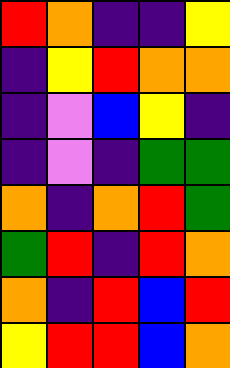[["red", "orange", "indigo", "indigo", "yellow"], ["indigo", "yellow", "red", "orange", "orange"], ["indigo", "violet", "blue", "yellow", "indigo"], ["indigo", "violet", "indigo", "green", "green"], ["orange", "indigo", "orange", "red", "green"], ["green", "red", "indigo", "red", "orange"], ["orange", "indigo", "red", "blue", "red"], ["yellow", "red", "red", "blue", "orange"]]